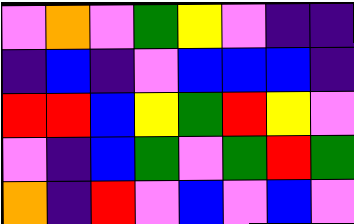[["violet", "orange", "violet", "green", "yellow", "violet", "indigo", "indigo"], ["indigo", "blue", "indigo", "violet", "blue", "blue", "blue", "indigo"], ["red", "red", "blue", "yellow", "green", "red", "yellow", "violet"], ["violet", "indigo", "blue", "green", "violet", "green", "red", "green"], ["orange", "indigo", "red", "violet", "blue", "violet", "blue", "violet"]]